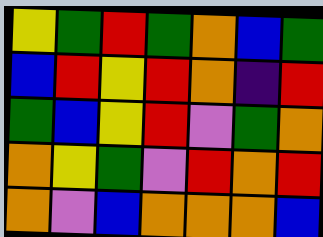[["yellow", "green", "red", "green", "orange", "blue", "green"], ["blue", "red", "yellow", "red", "orange", "indigo", "red"], ["green", "blue", "yellow", "red", "violet", "green", "orange"], ["orange", "yellow", "green", "violet", "red", "orange", "red"], ["orange", "violet", "blue", "orange", "orange", "orange", "blue"]]